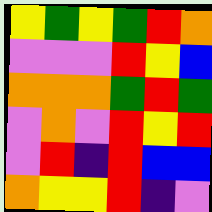[["yellow", "green", "yellow", "green", "red", "orange"], ["violet", "violet", "violet", "red", "yellow", "blue"], ["orange", "orange", "orange", "green", "red", "green"], ["violet", "orange", "violet", "red", "yellow", "red"], ["violet", "red", "indigo", "red", "blue", "blue"], ["orange", "yellow", "yellow", "red", "indigo", "violet"]]